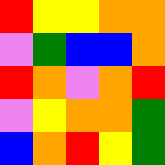[["red", "yellow", "yellow", "orange", "orange"], ["violet", "green", "blue", "blue", "orange"], ["red", "orange", "violet", "orange", "red"], ["violet", "yellow", "orange", "orange", "green"], ["blue", "orange", "red", "yellow", "green"]]